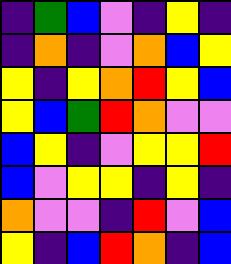[["indigo", "green", "blue", "violet", "indigo", "yellow", "indigo"], ["indigo", "orange", "indigo", "violet", "orange", "blue", "yellow"], ["yellow", "indigo", "yellow", "orange", "red", "yellow", "blue"], ["yellow", "blue", "green", "red", "orange", "violet", "violet"], ["blue", "yellow", "indigo", "violet", "yellow", "yellow", "red"], ["blue", "violet", "yellow", "yellow", "indigo", "yellow", "indigo"], ["orange", "violet", "violet", "indigo", "red", "violet", "blue"], ["yellow", "indigo", "blue", "red", "orange", "indigo", "blue"]]